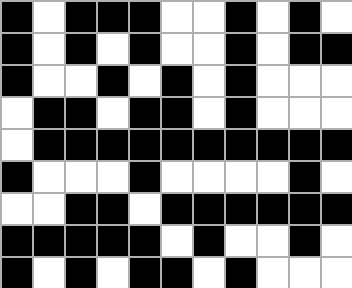[["black", "white", "black", "black", "black", "white", "white", "black", "white", "black", "white"], ["black", "white", "black", "white", "black", "white", "white", "black", "white", "black", "black"], ["black", "white", "white", "black", "white", "black", "white", "black", "white", "white", "white"], ["white", "black", "black", "white", "black", "black", "white", "black", "white", "white", "white"], ["white", "black", "black", "black", "black", "black", "black", "black", "black", "black", "black"], ["black", "white", "white", "white", "black", "white", "white", "white", "white", "black", "white"], ["white", "white", "black", "black", "white", "black", "black", "black", "black", "black", "black"], ["black", "black", "black", "black", "black", "white", "black", "white", "white", "black", "white"], ["black", "white", "black", "white", "black", "black", "white", "black", "white", "white", "white"]]